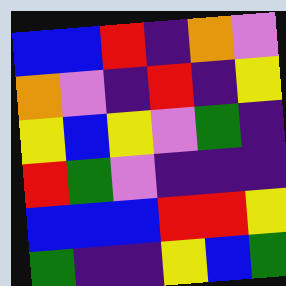[["blue", "blue", "red", "indigo", "orange", "violet"], ["orange", "violet", "indigo", "red", "indigo", "yellow"], ["yellow", "blue", "yellow", "violet", "green", "indigo"], ["red", "green", "violet", "indigo", "indigo", "indigo"], ["blue", "blue", "blue", "red", "red", "yellow"], ["green", "indigo", "indigo", "yellow", "blue", "green"]]